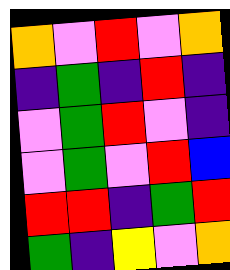[["orange", "violet", "red", "violet", "orange"], ["indigo", "green", "indigo", "red", "indigo"], ["violet", "green", "red", "violet", "indigo"], ["violet", "green", "violet", "red", "blue"], ["red", "red", "indigo", "green", "red"], ["green", "indigo", "yellow", "violet", "orange"]]